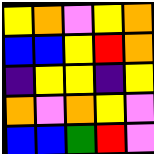[["yellow", "orange", "violet", "yellow", "orange"], ["blue", "blue", "yellow", "red", "orange"], ["indigo", "yellow", "yellow", "indigo", "yellow"], ["orange", "violet", "orange", "yellow", "violet"], ["blue", "blue", "green", "red", "violet"]]